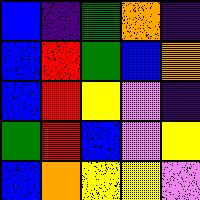[["blue", "indigo", "green", "orange", "indigo"], ["blue", "red", "green", "blue", "orange"], ["blue", "red", "yellow", "violet", "indigo"], ["green", "red", "blue", "violet", "yellow"], ["blue", "orange", "yellow", "yellow", "violet"]]